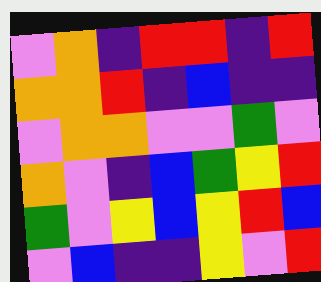[["violet", "orange", "indigo", "red", "red", "indigo", "red"], ["orange", "orange", "red", "indigo", "blue", "indigo", "indigo"], ["violet", "orange", "orange", "violet", "violet", "green", "violet"], ["orange", "violet", "indigo", "blue", "green", "yellow", "red"], ["green", "violet", "yellow", "blue", "yellow", "red", "blue"], ["violet", "blue", "indigo", "indigo", "yellow", "violet", "red"]]